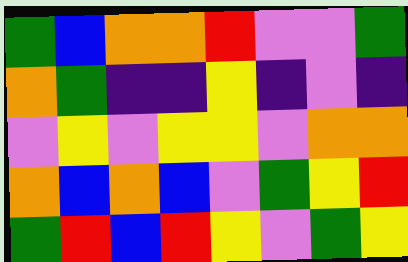[["green", "blue", "orange", "orange", "red", "violet", "violet", "green"], ["orange", "green", "indigo", "indigo", "yellow", "indigo", "violet", "indigo"], ["violet", "yellow", "violet", "yellow", "yellow", "violet", "orange", "orange"], ["orange", "blue", "orange", "blue", "violet", "green", "yellow", "red"], ["green", "red", "blue", "red", "yellow", "violet", "green", "yellow"]]